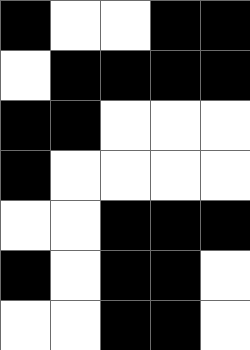[["black", "white", "white", "black", "black"], ["white", "black", "black", "black", "black"], ["black", "black", "white", "white", "white"], ["black", "white", "white", "white", "white"], ["white", "white", "black", "black", "black"], ["black", "white", "black", "black", "white"], ["white", "white", "black", "black", "white"]]